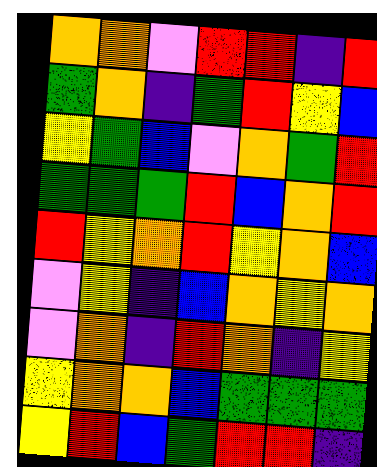[["orange", "orange", "violet", "red", "red", "indigo", "red"], ["green", "orange", "indigo", "green", "red", "yellow", "blue"], ["yellow", "green", "blue", "violet", "orange", "green", "red"], ["green", "green", "green", "red", "blue", "orange", "red"], ["red", "yellow", "orange", "red", "yellow", "orange", "blue"], ["violet", "yellow", "indigo", "blue", "orange", "yellow", "orange"], ["violet", "orange", "indigo", "red", "orange", "indigo", "yellow"], ["yellow", "orange", "orange", "blue", "green", "green", "green"], ["yellow", "red", "blue", "green", "red", "red", "indigo"]]